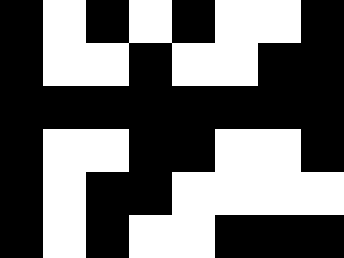[["black", "white", "black", "white", "black", "white", "white", "black"], ["black", "white", "white", "black", "white", "white", "black", "black"], ["black", "black", "black", "black", "black", "black", "black", "black"], ["black", "white", "white", "black", "black", "white", "white", "black"], ["black", "white", "black", "black", "white", "white", "white", "white"], ["black", "white", "black", "white", "white", "black", "black", "black"]]